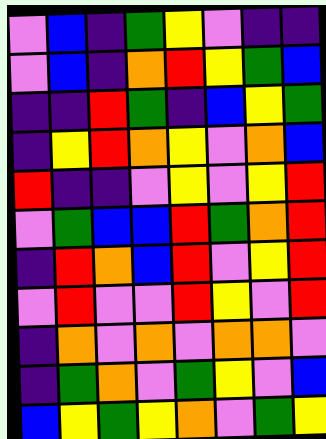[["violet", "blue", "indigo", "green", "yellow", "violet", "indigo", "indigo"], ["violet", "blue", "indigo", "orange", "red", "yellow", "green", "blue"], ["indigo", "indigo", "red", "green", "indigo", "blue", "yellow", "green"], ["indigo", "yellow", "red", "orange", "yellow", "violet", "orange", "blue"], ["red", "indigo", "indigo", "violet", "yellow", "violet", "yellow", "red"], ["violet", "green", "blue", "blue", "red", "green", "orange", "red"], ["indigo", "red", "orange", "blue", "red", "violet", "yellow", "red"], ["violet", "red", "violet", "violet", "red", "yellow", "violet", "red"], ["indigo", "orange", "violet", "orange", "violet", "orange", "orange", "violet"], ["indigo", "green", "orange", "violet", "green", "yellow", "violet", "blue"], ["blue", "yellow", "green", "yellow", "orange", "violet", "green", "yellow"]]